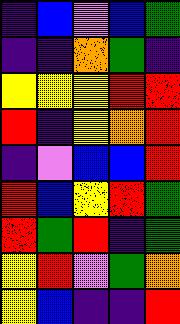[["indigo", "blue", "violet", "blue", "green"], ["indigo", "indigo", "orange", "green", "indigo"], ["yellow", "yellow", "yellow", "red", "red"], ["red", "indigo", "yellow", "orange", "red"], ["indigo", "violet", "blue", "blue", "red"], ["red", "blue", "yellow", "red", "green"], ["red", "green", "red", "indigo", "green"], ["yellow", "red", "violet", "green", "orange"], ["yellow", "blue", "indigo", "indigo", "red"]]